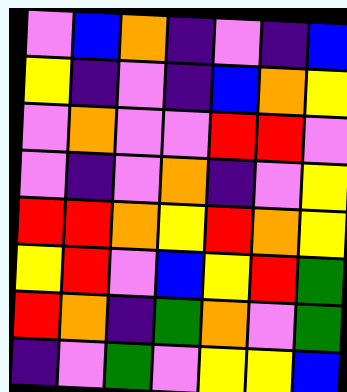[["violet", "blue", "orange", "indigo", "violet", "indigo", "blue"], ["yellow", "indigo", "violet", "indigo", "blue", "orange", "yellow"], ["violet", "orange", "violet", "violet", "red", "red", "violet"], ["violet", "indigo", "violet", "orange", "indigo", "violet", "yellow"], ["red", "red", "orange", "yellow", "red", "orange", "yellow"], ["yellow", "red", "violet", "blue", "yellow", "red", "green"], ["red", "orange", "indigo", "green", "orange", "violet", "green"], ["indigo", "violet", "green", "violet", "yellow", "yellow", "blue"]]